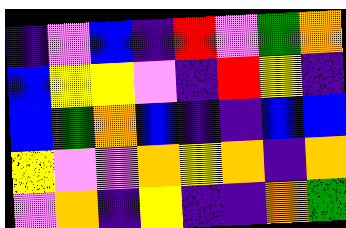[["indigo", "violet", "blue", "indigo", "red", "violet", "green", "orange"], ["blue", "yellow", "yellow", "violet", "indigo", "red", "yellow", "indigo"], ["blue", "green", "orange", "blue", "indigo", "indigo", "blue", "blue"], ["yellow", "violet", "violet", "orange", "yellow", "orange", "indigo", "orange"], ["violet", "orange", "indigo", "yellow", "indigo", "indigo", "orange", "green"]]